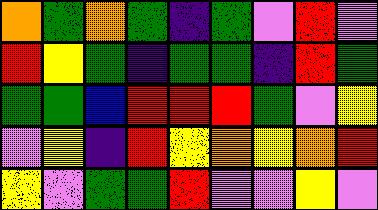[["orange", "green", "orange", "green", "indigo", "green", "violet", "red", "violet"], ["red", "yellow", "green", "indigo", "green", "green", "indigo", "red", "green"], ["green", "green", "blue", "red", "red", "red", "green", "violet", "yellow"], ["violet", "yellow", "indigo", "red", "yellow", "orange", "yellow", "orange", "red"], ["yellow", "violet", "green", "green", "red", "violet", "violet", "yellow", "violet"]]